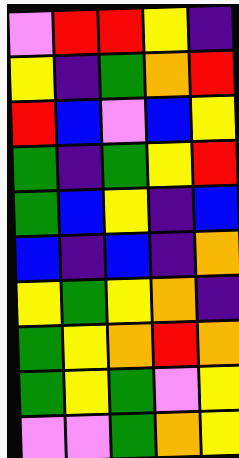[["violet", "red", "red", "yellow", "indigo"], ["yellow", "indigo", "green", "orange", "red"], ["red", "blue", "violet", "blue", "yellow"], ["green", "indigo", "green", "yellow", "red"], ["green", "blue", "yellow", "indigo", "blue"], ["blue", "indigo", "blue", "indigo", "orange"], ["yellow", "green", "yellow", "orange", "indigo"], ["green", "yellow", "orange", "red", "orange"], ["green", "yellow", "green", "violet", "yellow"], ["violet", "violet", "green", "orange", "yellow"]]